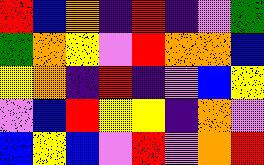[["red", "blue", "orange", "indigo", "red", "indigo", "violet", "green"], ["green", "orange", "yellow", "violet", "red", "orange", "orange", "blue"], ["yellow", "orange", "indigo", "red", "indigo", "violet", "blue", "yellow"], ["violet", "blue", "red", "yellow", "yellow", "indigo", "orange", "violet"], ["blue", "yellow", "blue", "violet", "red", "violet", "orange", "red"]]